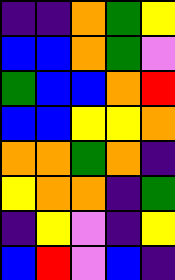[["indigo", "indigo", "orange", "green", "yellow"], ["blue", "blue", "orange", "green", "violet"], ["green", "blue", "blue", "orange", "red"], ["blue", "blue", "yellow", "yellow", "orange"], ["orange", "orange", "green", "orange", "indigo"], ["yellow", "orange", "orange", "indigo", "green"], ["indigo", "yellow", "violet", "indigo", "yellow"], ["blue", "red", "violet", "blue", "indigo"]]